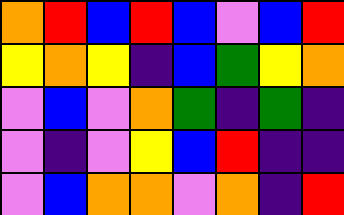[["orange", "red", "blue", "red", "blue", "violet", "blue", "red"], ["yellow", "orange", "yellow", "indigo", "blue", "green", "yellow", "orange"], ["violet", "blue", "violet", "orange", "green", "indigo", "green", "indigo"], ["violet", "indigo", "violet", "yellow", "blue", "red", "indigo", "indigo"], ["violet", "blue", "orange", "orange", "violet", "orange", "indigo", "red"]]